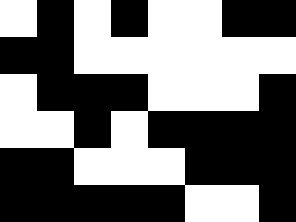[["white", "black", "white", "black", "white", "white", "black", "black"], ["black", "black", "white", "white", "white", "white", "white", "white"], ["white", "black", "black", "black", "white", "white", "white", "black"], ["white", "white", "black", "white", "black", "black", "black", "black"], ["black", "black", "white", "white", "white", "black", "black", "black"], ["black", "black", "black", "black", "black", "white", "white", "black"]]